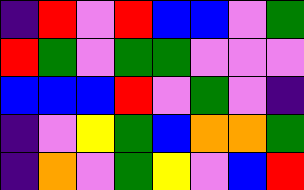[["indigo", "red", "violet", "red", "blue", "blue", "violet", "green"], ["red", "green", "violet", "green", "green", "violet", "violet", "violet"], ["blue", "blue", "blue", "red", "violet", "green", "violet", "indigo"], ["indigo", "violet", "yellow", "green", "blue", "orange", "orange", "green"], ["indigo", "orange", "violet", "green", "yellow", "violet", "blue", "red"]]